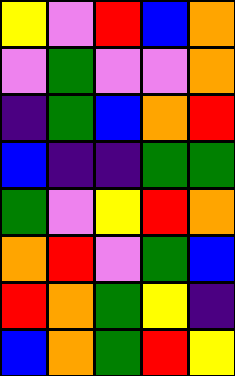[["yellow", "violet", "red", "blue", "orange"], ["violet", "green", "violet", "violet", "orange"], ["indigo", "green", "blue", "orange", "red"], ["blue", "indigo", "indigo", "green", "green"], ["green", "violet", "yellow", "red", "orange"], ["orange", "red", "violet", "green", "blue"], ["red", "orange", "green", "yellow", "indigo"], ["blue", "orange", "green", "red", "yellow"]]